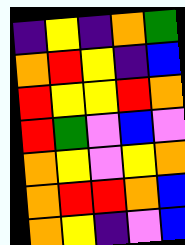[["indigo", "yellow", "indigo", "orange", "green"], ["orange", "red", "yellow", "indigo", "blue"], ["red", "yellow", "yellow", "red", "orange"], ["red", "green", "violet", "blue", "violet"], ["orange", "yellow", "violet", "yellow", "orange"], ["orange", "red", "red", "orange", "blue"], ["orange", "yellow", "indigo", "violet", "blue"]]